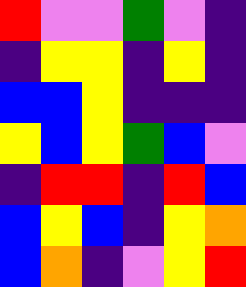[["red", "violet", "violet", "green", "violet", "indigo"], ["indigo", "yellow", "yellow", "indigo", "yellow", "indigo"], ["blue", "blue", "yellow", "indigo", "indigo", "indigo"], ["yellow", "blue", "yellow", "green", "blue", "violet"], ["indigo", "red", "red", "indigo", "red", "blue"], ["blue", "yellow", "blue", "indigo", "yellow", "orange"], ["blue", "orange", "indigo", "violet", "yellow", "red"]]